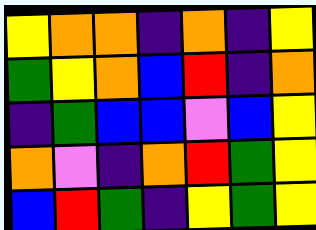[["yellow", "orange", "orange", "indigo", "orange", "indigo", "yellow"], ["green", "yellow", "orange", "blue", "red", "indigo", "orange"], ["indigo", "green", "blue", "blue", "violet", "blue", "yellow"], ["orange", "violet", "indigo", "orange", "red", "green", "yellow"], ["blue", "red", "green", "indigo", "yellow", "green", "yellow"]]